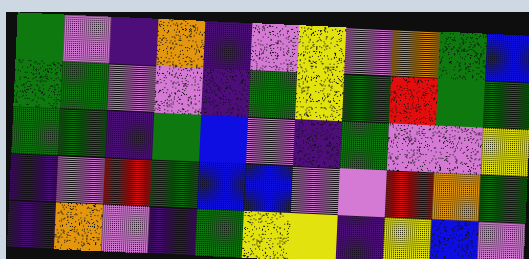[["green", "violet", "indigo", "orange", "indigo", "violet", "yellow", "violet", "orange", "green", "blue"], ["green", "green", "violet", "violet", "indigo", "green", "yellow", "green", "red", "green", "green"], ["green", "green", "indigo", "green", "blue", "violet", "indigo", "green", "violet", "violet", "yellow"], ["indigo", "violet", "red", "green", "blue", "blue", "violet", "violet", "red", "orange", "green"], ["indigo", "orange", "violet", "indigo", "green", "yellow", "yellow", "indigo", "yellow", "blue", "violet"]]